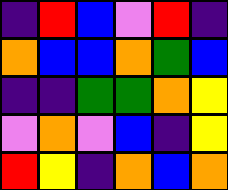[["indigo", "red", "blue", "violet", "red", "indigo"], ["orange", "blue", "blue", "orange", "green", "blue"], ["indigo", "indigo", "green", "green", "orange", "yellow"], ["violet", "orange", "violet", "blue", "indigo", "yellow"], ["red", "yellow", "indigo", "orange", "blue", "orange"]]